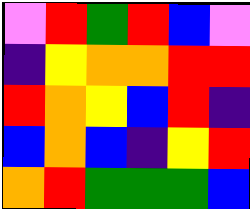[["violet", "red", "green", "red", "blue", "violet"], ["indigo", "yellow", "orange", "orange", "red", "red"], ["red", "orange", "yellow", "blue", "red", "indigo"], ["blue", "orange", "blue", "indigo", "yellow", "red"], ["orange", "red", "green", "green", "green", "blue"]]